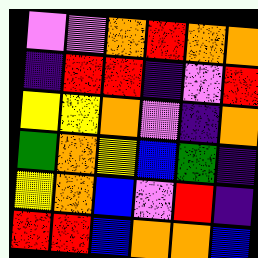[["violet", "violet", "orange", "red", "orange", "orange"], ["indigo", "red", "red", "indigo", "violet", "red"], ["yellow", "yellow", "orange", "violet", "indigo", "orange"], ["green", "orange", "yellow", "blue", "green", "indigo"], ["yellow", "orange", "blue", "violet", "red", "indigo"], ["red", "red", "blue", "orange", "orange", "blue"]]